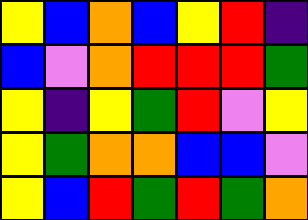[["yellow", "blue", "orange", "blue", "yellow", "red", "indigo"], ["blue", "violet", "orange", "red", "red", "red", "green"], ["yellow", "indigo", "yellow", "green", "red", "violet", "yellow"], ["yellow", "green", "orange", "orange", "blue", "blue", "violet"], ["yellow", "blue", "red", "green", "red", "green", "orange"]]